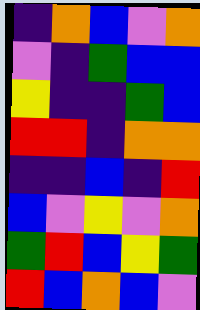[["indigo", "orange", "blue", "violet", "orange"], ["violet", "indigo", "green", "blue", "blue"], ["yellow", "indigo", "indigo", "green", "blue"], ["red", "red", "indigo", "orange", "orange"], ["indigo", "indigo", "blue", "indigo", "red"], ["blue", "violet", "yellow", "violet", "orange"], ["green", "red", "blue", "yellow", "green"], ["red", "blue", "orange", "blue", "violet"]]